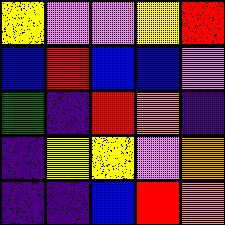[["yellow", "violet", "violet", "yellow", "red"], ["blue", "red", "blue", "blue", "violet"], ["green", "indigo", "red", "orange", "indigo"], ["indigo", "yellow", "yellow", "violet", "orange"], ["indigo", "indigo", "blue", "red", "orange"]]